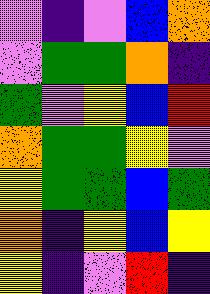[["violet", "indigo", "violet", "blue", "orange"], ["violet", "green", "green", "orange", "indigo"], ["green", "violet", "yellow", "blue", "red"], ["orange", "green", "green", "yellow", "violet"], ["yellow", "green", "green", "blue", "green"], ["orange", "indigo", "yellow", "blue", "yellow"], ["yellow", "indigo", "violet", "red", "indigo"]]